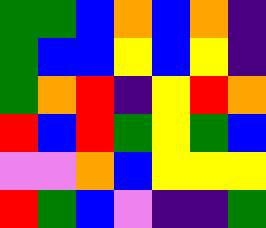[["green", "green", "blue", "orange", "blue", "orange", "indigo"], ["green", "blue", "blue", "yellow", "blue", "yellow", "indigo"], ["green", "orange", "red", "indigo", "yellow", "red", "orange"], ["red", "blue", "red", "green", "yellow", "green", "blue"], ["violet", "violet", "orange", "blue", "yellow", "yellow", "yellow"], ["red", "green", "blue", "violet", "indigo", "indigo", "green"]]